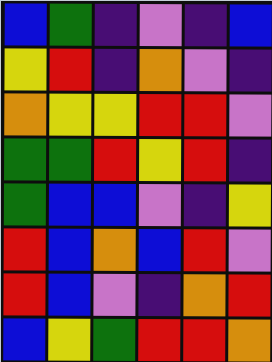[["blue", "green", "indigo", "violet", "indigo", "blue"], ["yellow", "red", "indigo", "orange", "violet", "indigo"], ["orange", "yellow", "yellow", "red", "red", "violet"], ["green", "green", "red", "yellow", "red", "indigo"], ["green", "blue", "blue", "violet", "indigo", "yellow"], ["red", "blue", "orange", "blue", "red", "violet"], ["red", "blue", "violet", "indigo", "orange", "red"], ["blue", "yellow", "green", "red", "red", "orange"]]